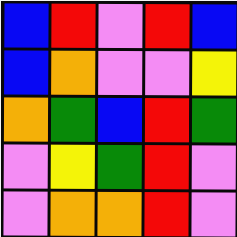[["blue", "red", "violet", "red", "blue"], ["blue", "orange", "violet", "violet", "yellow"], ["orange", "green", "blue", "red", "green"], ["violet", "yellow", "green", "red", "violet"], ["violet", "orange", "orange", "red", "violet"]]